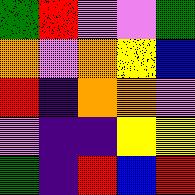[["green", "red", "violet", "violet", "green"], ["orange", "violet", "orange", "yellow", "blue"], ["red", "indigo", "orange", "orange", "violet"], ["violet", "indigo", "indigo", "yellow", "yellow"], ["green", "indigo", "red", "blue", "red"]]